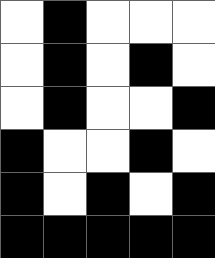[["white", "black", "white", "white", "white"], ["white", "black", "white", "black", "white"], ["white", "black", "white", "white", "black"], ["black", "white", "white", "black", "white"], ["black", "white", "black", "white", "black"], ["black", "black", "black", "black", "black"]]